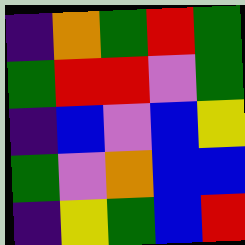[["indigo", "orange", "green", "red", "green"], ["green", "red", "red", "violet", "green"], ["indigo", "blue", "violet", "blue", "yellow"], ["green", "violet", "orange", "blue", "blue"], ["indigo", "yellow", "green", "blue", "red"]]